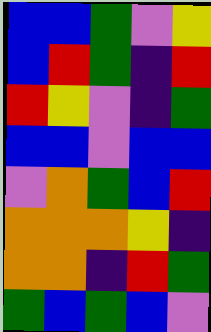[["blue", "blue", "green", "violet", "yellow"], ["blue", "red", "green", "indigo", "red"], ["red", "yellow", "violet", "indigo", "green"], ["blue", "blue", "violet", "blue", "blue"], ["violet", "orange", "green", "blue", "red"], ["orange", "orange", "orange", "yellow", "indigo"], ["orange", "orange", "indigo", "red", "green"], ["green", "blue", "green", "blue", "violet"]]